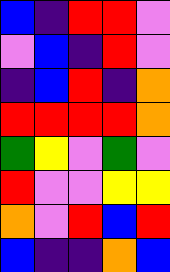[["blue", "indigo", "red", "red", "violet"], ["violet", "blue", "indigo", "red", "violet"], ["indigo", "blue", "red", "indigo", "orange"], ["red", "red", "red", "red", "orange"], ["green", "yellow", "violet", "green", "violet"], ["red", "violet", "violet", "yellow", "yellow"], ["orange", "violet", "red", "blue", "red"], ["blue", "indigo", "indigo", "orange", "blue"]]